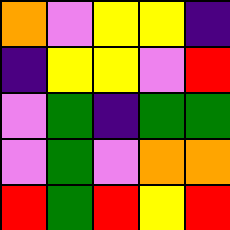[["orange", "violet", "yellow", "yellow", "indigo"], ["indigo", "yellow", "yellow", "violet", "red"], ["violet", "green", "indigo", "green", "green"], ["violet", "green", "violet", "orange", "orange"], ["red", "green", "red", "yellow", "red"]]